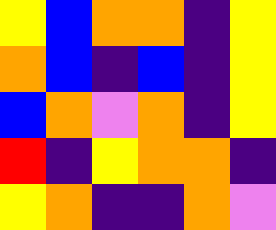[["yellow", "blue", "orange", "orange", "indigo", "yellow"], ["orange", "blue", "indigo", "blue", "indigo", "yellow"], ["blue", "orange", "violet", "orange", "indigo", "yellow"], ["red", "indigo", "yellow", "orange", "orange", "indigo"], ["yellow", "orange", "indigo", "indigo", "orange", "violet"]]